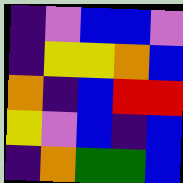[["indigo", "violet", "blue", "blue", "violet"], ["indigo", "yellow", "yellow", "orange", "blue"], ["orange", "indigo", "blue", "red", "red"], ["yellow", "violet", "blue", "indigo", "blue"], ["indigo", "orange", "green", "green", "blue"]]